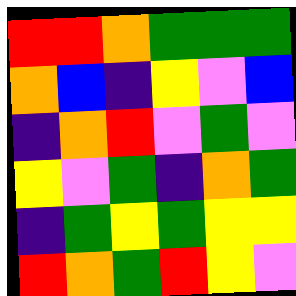[["red", "red", "orange", "green", "green", "green"], ["orange", "blue", "indigo", "yellow", "violet", "blue"], ["indigo", "orange", "red", "violet", "green", "violet"], ["yellow", "violet", "green", "indigo", "orange", "green"], ["indigo", "green", "yellow", "green", "yellow", "yellow"], ["red", "orange", "green", "red", "yellow", "violet"]]